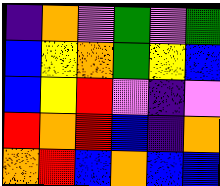[["indigo", "orange", "violet", "green", "violet", "green"], ["blue", "yellow", "orange", "green", "yellow", "blue"], ["blue", "yellow", "red", "violet", "indigo", "violet"], ["red", "orange", "red", "blue", "indigo", "orange"], ["orange", "red", "blue", "orange", "blue", "blue"]]